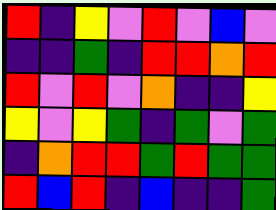[["red", "indigo", "yellow", "violet", "red", "violet", "blue", "violet"], ["indigo", "indigo", "green", "indigo", "red", "red", "orange", "red"], ["red", "violet", "red", "violet", "orange", "indigo", "indigo", "yellow"], ["yellow", "violet", "yellow", "green", "indigo", "green", "violet", "green"], ["indigo", "orange", "red", "red", "green", "red", "green", "green"], ["red", "blue", "red", "indigo", "blue", "indigo", "indigo", "green"]]